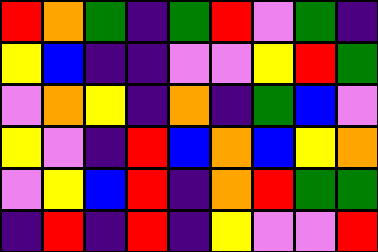[["red", "orange", "green", "indigo", "green", "red", "violet", "green", "indigo"], ["yellow", "blue", "indigo", "indigo", "violet", "violet", "yellow", "red", "green"], ["violet", "orange", "yellow", "indigo", "orange", "indigo", "green", "blue", "violet"], ["yellow", "violet", "indigo", "red", "blue", "orange", "blue", "yellow", "orange"], ["violet", "yellow", "blue", "red", "indigo", "orange", "red", "green", "green"], ["indigo", "red", "indigo", "red", "indigo", "yellow", "violet", "violet", "red"]]